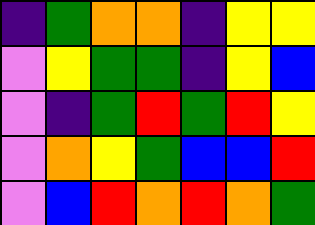[["indigo", "green", "orange", "orange", "indigo", "yellow", "yellow"], ["violet", "yellow", "green", "green", "indigo", "yellow", "blue"], ["violet", "indigo", "green", "red", "green", "red", "yellow"], ["violet", "orange", "yellow", "green", "blue", "blue", "red"], ["violet", "blue", "red", "orange", "red", "orange", "green"]]